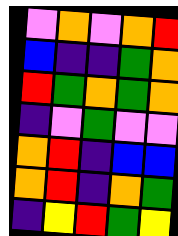[["violet", "orange", "violet", "orange", "red"], ["blue", "indigo", "indigo", "green", "orange"], ["red", "green", "orange", "green", "orange"], ["indigo", "violet", "green", "violet", "violet"], ["orange", "red", "indigo", "blue", "blue"], ["orange", "red", "indigo", "orange", "green"], ["indigo", "yellow", "red", "green", "yellow"]]